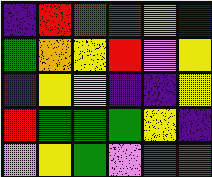[["indigo", "red", "red", "red", "violet", "blue"], ["green", "orange", "yellow", "red", "violet", "yellow"], ["indigo", "yellow", "yellow", "indigo", "indigo", "yellow"], ["red", "green", "green", "green", "yellow", "indigo"], ["violet", "yellow", "green", "violet", "red", "green"]]